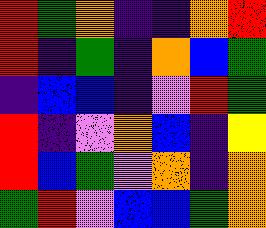[["red", "green", "orange", "indigo", "indigo", "orange", "red"], ["red", "indigo", "green", "indigo", "orange", "blue", "green"], ["indigo", "blue", "blue", "indigo", "violet", "red", "green"], ["red", "indigo", "violet", "orange", "blue", "indigo", "yellow"], ["red", "blue", "green", "violet", "orange", "indigo", "orange"], ["green", "red", "violet", "blue", "blue", "green", "orange"]]